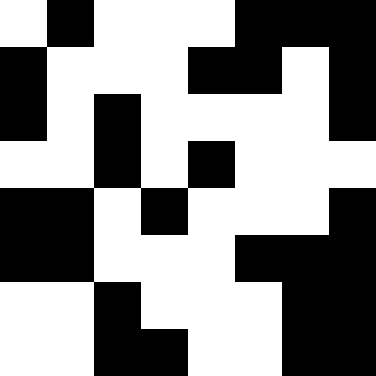[["white", "black", "white", "white", "white", "black", "black", "black"], ["black", "white", "white", "white", "black", "black", "white", "black"], ["black", "white", "black", "white", "white", "white", "white", "black"], ["white", "white", "black", "white", "black", "white", "white", "white"], ["black", "black", "white", "black", "white", "white", "white", "black"], ["black", "black", "white", "white", "white", "black", "black", "black"], ["white", "white", "black", "white", "white", "white", "black", "black"], ["white", "white", "black", "black", "white", "white", "black", "black"]]